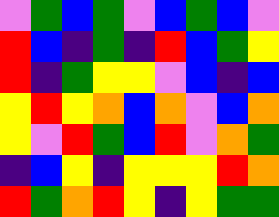[["violet", "green", "blue", "green", "violet", "blue", "green", "blue", "violet"], ["red", "blue", "indigo", "green", "indigo", "red", "blue", "green", "yellow"], ["red", "indigo", "green", "yellow", "yellow", "violet", "blue", "indigo", "blue"], ["yellow", "red", "yellow", "orange", "blue", "orange", "violet", "blue", "orange"], ["yellow", "violet", "red", "green", "blue", "red", "violet", "orange", "green"], ["indigo", "blue", "yellow", "indigo", "yellow", "yellow", "yellow", "red", "orange"], ["red", "green", "orange", "red", "yellow", "indigo", "yellow", "green", "green"]]